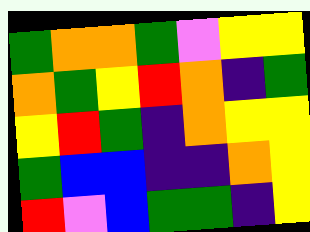[["green", "orange", "orange", "green", "violet", "yellow", "yellow"], ["orange", "green", "yellow", "red", "orange", "indigo", "green"], ["yellow", "red", "green", "indigo", "orange", "yellow", "yellow"], ["green", "blue", "blue", "indigo", "indigo", "orange", "yellow"], ["red", "violet", "blue", "green", "green", "indigo", "yellow"]]